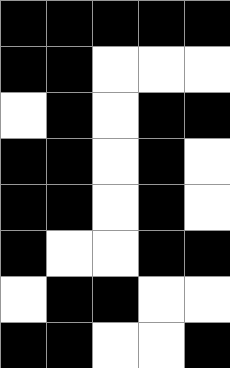[["black", "black", "black", "black", "black"], ["black", "black", "white", "white", "white"], ["white", "black", "white", "black", "black"], ["black", "black", "white", "black", "white"], ["black", "black", "white", "black", "white"], ["black", "white", "white", "black", "black"], ["white", "black", "black", "white", "white"], ["black", "black", "white", "white", "black"]]